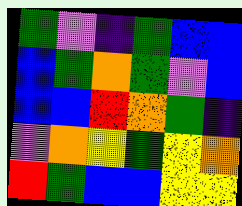[["green", "violet", "indigo", "green", "blue", "blue"], ["blue", "green", "orange", "green", "violet", "blue"], ["blue", "blue", "red", "orange", "green", "indigo"], ["violet", "orange", "yellow", "green", "yellow", "orange"], ["red", "green", "blue", "blue", "yellow", "yellow"]]